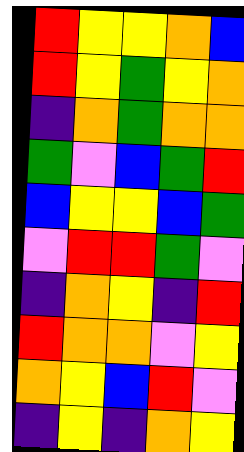[["red", "yellow", "yellow", "orange", "blue"], ["red", "yellow", "green", "yellow", "orange"], ["indigo", "orange", "green", "orange", "orange"], ["green", "violet", "blue", "green", "red"], ["blue", "yellow", "yellow", "blue", "green"], ["violet", "red", "red", "green", "violet"], ["indigo", "orange", "yellow", "indigo", "red"], ["red", "orange", "orange", "violet", "yellow"], ["orange", "yellow", "blue", "red", "violet"], ["indigo", "yellow", "indigo", "orange", "yellow"]]